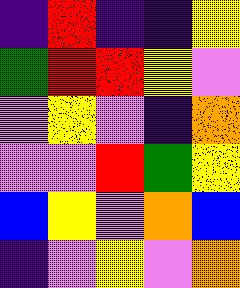[["indigo", "red", "indigo", "indigo", "yellow"], ["green", "red", "red", "yellow", "violet"], ["violet", "yellow", "violet", "indigo", "orange"], ["violet", "violet", "red", "green", "yellow"], ["blue", "yellow", "violet", "orange", "blue"], ["indigo", "violet", "yellow", "violet", "orange"]]